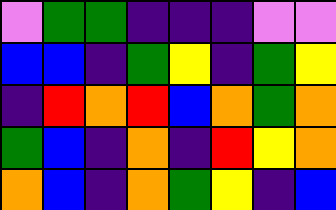[["violet", "green", "green", "indigo", "indigo", "indigo", "violet", "violet"], ["blue", "blue", "indigo", "green", "yellow", "indigo", "green", "yellow"], ["indigo", "red", "orange", "red", "blue", "orange", "green", "orange"], ["green", "blue", "indigo", "orange", "indigo", "red", "yellow", "orange"], ["orange", "blue", "indigo", "orange", "green", "yellow", "indigo", "blue"]]